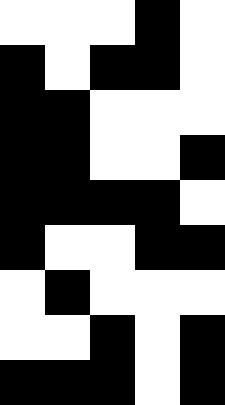[["white", "white", "white", "black", "white"], ["black", "white", "black", "black", "white"], ["black", "black", "white", "white", "white"], ["black", "black", "white", "white", "black"], ["black", "black", "black", "black", "white"], ["black", "white", "white", "black", "black"], ["white", "black", "white", "white", "white"], ["white", "white", "black", "white", "black"], ["black", "black", "black", "white", "black"]]